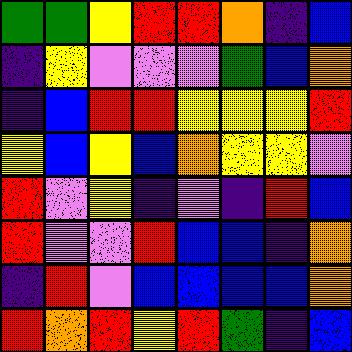[["green", "green", "yellow", "red", "red", "orange", "indigo", "blue"], ["indigo", "yellow", "violet", "violet", "violet", "green", "blue", "orange"], ["indigo", "blue", "red", "red", "yellow", "yellow", "yellow", "red"], ["yellow", "blue", "yellow", "blue", "orange", "yellow", "yellow", "violet"], ["red", "violet", "yellow", "indigo", "violet", "indigo", "red", "blue"], ["red", "violet", "violet", "red", "blue", "blue", "indigo", "orange"], ["indigo", "red", "violet", "blue", "blue", "blue", "blue", "orange"], ["red", "orange", "red", "yellow", "red", "green", "indigo", "blue"]]